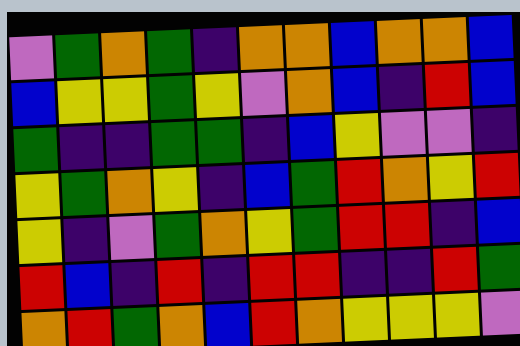[["violet", "green", "orange", "green", "indigo", "orange", "orange", "blue", "orange", "orange", "blue"], ["blue", "yellow", "yellow", "green", "yellow", "violet", "orange", "blue", "indigo", "red", "blue"], ["green", "indigo", "indigo", "green", "green", "indigo", "blue", "yellow", "violet", "violet", "indigo"], ["yellow", "green", "orange", "yellow", "indigo", "blue", "green", "red", "orange", "yellow", "red"], ["yellow", "indigo", "violet", "green", "orange", "yellow", "green", "red", "red", "indigo", "blue"], ["red", "blue", "indigo", "red", "indigo", "red", "red", "indigo", "indigo", "red", "green"], ["orange", "red", "green", "orange", "blue", "red", "orange", "yellow", "yellow", "yellow", "violet"]]